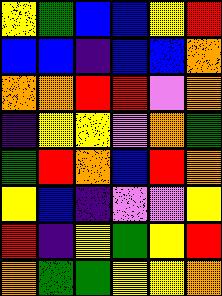[["yellow", "green", "blue", "blue", "yellow", "red"], ["blue", "blue", "indigo", "blue", "blue", "orange"], ["orange", "orange", "red", "red", "violet", "orange"], ["indigo", "yellow", "yellow", "violet", "orange", "green"], ["green", "red", "orange", "blue", "red", "orange"], ["yellow", "blue", "indigo", "violet", "violet", "yellow"], ["red", "indigo", "yellow", "green", "yellow", "red"], ["orange", "green", "green", "yellow", "yellow", "orange"]]